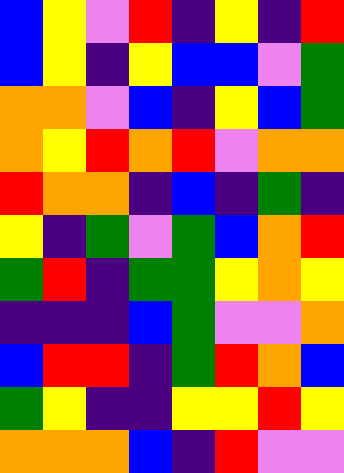[["blue", "yellow", "violet", "red", "indigo", "yellow", "indigo", "red"], ["blue", "yellow", "indigo", "yellow", "blue", "blue", "violet", "green"], ["orange", "orange", "violet", "blue", "indigo", "yellow", "blue", "green"], ["orange", "yellow", "red", "orange", "red", "violet", "orange", "orange"], ["red", "orange", "orange", "indigo", "blue", "indigo", "green", "indigo"], ["yellow", "indigo", "green", "violet", "green", "blue", "orange", "red"], ["green", "red", "indigo", "green", "green", "yellow", "orange", "yellow"], ["indigo", "indigo", "indigo", "blue", "green", "violet", "violet", "orange"], ["blue", "red", "red", "indigo", "green", "red", "orange", "blue"], ["green", "yellow", "indigo", "indigo", "yellow", "yellow", "red", "yellow"], ["orange", "orange", "orange", "blue", "indigo", "red", "violet", "violet"]]